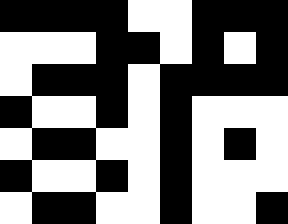[["black", "black", "black", "black", "white", "white", "black", "black", "black"], ["white", "white", "white", "black", "black", "white", "black", "white", "black"], ["white", "black", "black", "black", "white", "black", "black", "black", "black"], ["black", "white", "white", "black", "white", "black", "white", "white", "white"], ["white", "black", "black", "white", "white", "black", "white", "black", "white"], ["black", "white", "white", "black", "white", "black", "white", "white", "white"], ["white", "black", "black", "white", "white", "black", "white", "white", "black"]]